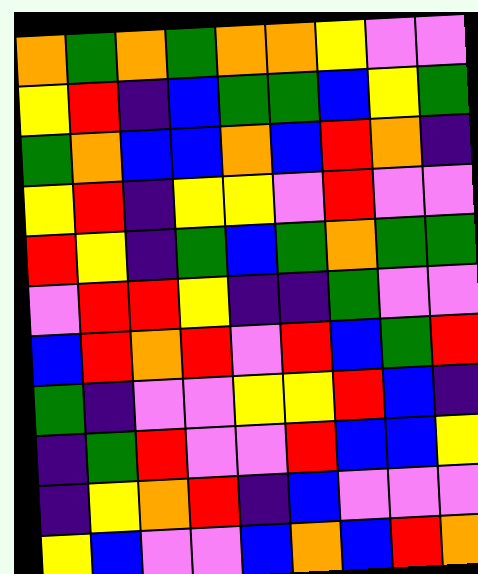[["orange", "green", "orange", "green", "orange", "orange", "yellow", "violet", "violet"], ["yellow", "red", "indigo", "blue", "green", "green", "blue", "yellow", "green"], ["green", "orange", "blue", "blue", "orange", "blue", "red", "orange", "indigo"], ["yellow", "red", "indigo", "yellow", "yellow", "violet", "red", "violet", "violet"], ["red", "yellow", "indigo", "green", "blue", "green", "orange", "green", "green"], ["violet", "red", "red", "yellow", "indigo", "indigo", "green", "violet", "violet"], ["blue", "red", "orange", "red", "violet", "red", "blue", "green", "red"], ["green", "indigo", "violet", "violet", "yellow", "yellow", "red", "blue", "indigo"], ["indigo", "green", "red", "violet", "violet", "red", "blue", "blue", "yellow"], ["indigo", "yellow", "orange", "red", "indigo", "blue", "violet", "violet", "violet"], ["yellow", "blue", "violet", "violet", "blue", "orange", "blue", "red", "orange"]]